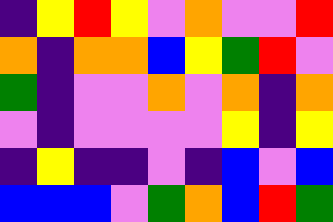[["indigo", "yellow", "red", "yellow", "violet", "orange", "violet", "violet", "red"], ["orange", "indigo", "orange", "orange", "blue", "yellow", "green", "red", "violet"], ["green", "indigo", "violet", "violet", "orange", "violet", "orange", "indigo", "orange"], ["violet", "indigo", "violet", "violet", "violet", "violet", "yellow", "indigo", "yellow"], ["indigo", "yellow", "indigo", "indigo", "violet", "indigo", "blue", "violet", "blue"], ["blue", "blue", "blue", "violet", "green", "orange", "blue", "red", "green"]]